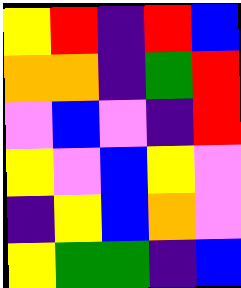[["yellow", "red", "indigo", "red", "blue"], ["orange", "orange", "indigo", "green", "red"], ["violet", "blue", "violet", "indigo", "red"], ["yellow", "violet", "blue", "yellow", "violet"], ["indigo", "yellow", "blue", "orange", "violet"], ["yellow", "green", "green", "indigo", "blue"]]